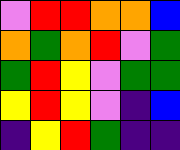[["violet", "red", "red", "orange", "orange", "blue"], ["orange", "green", "orange", "red", "violet", "green"], ["green", "red", "yellow", "violet", "green", "green"], ["yellow", "red", "yellow", "violet", "indigo", "blue"], ["indigo", "yellow", "red", "green", "indigo", "indigo"]]